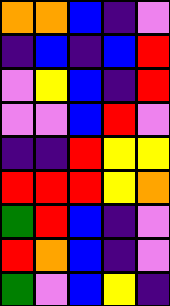[["orange", "orange", "blue", "indigo", "violet"], ["indigo", "blue", "indigo", "blue", "red"], ["violet", "yellow", "blue", "indigo", "red"], ["violet", "violet", "blue", "red", "violet"], ["indigo", "indigo", "red", "yellow", "yellow"], ["red", "red", "red", "yellow", "orange"], ["green", "red", "blue", "indigo", "violet"], ["red", "orange", "blue", "indigo", "violet"], ["green", "violet", "blue", "yellow", "indigo"]]